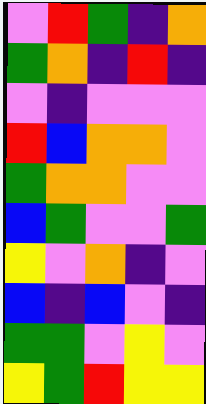[["violet", "red", "green", "indigo", "orange"], ["green", "orange", "indigo", "red", "indigo"], ["violet", "indigo", "violet", "violet", "violet"], ["red", "blue", "orange", "orange", "violet"], ["green", "orange", "orange", "violet", "violet"], ["blue", "green", "violet", "violet", "green"], ["yellow", "violet", "orange", "indigo", "violet"], ["blue", "indigo", "blue", "violet", "indigo"], ["green", "green", "violet", "yellow", "violet"], ["yellow", "green", "red", "yellow", "yellow"]]